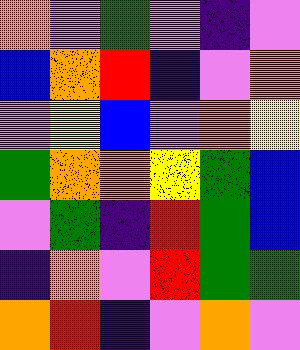[["orange", "violet", "green", "violet", "indigo", "violet"], ["blue", "orange", "red", "indigo", "violet", "orange"], ["violet", "yellow", "blue", "violet", "orange", "yellow"], ["green", "orange", "orange", "yellow", "green", "blue"], ["violet", "green", "indigo", "red", "green", "blue"], ["indigo", "orange", "violet", "red", "green", "green"], ["orange", "red", "indigo", "violet", "orange", "violet"]]